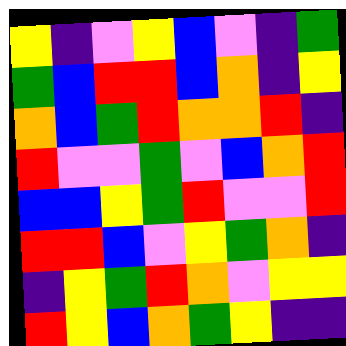[["yellow", "indigo", "violet", "yellow", "blue", "violet", "indigo", "green"], ["green", "blue", "red", "red", "blue", "orange", "indigo", "yellow"], ["orange", "blue", "green", "red", "orange", "orange", "red", "indigo"], ["red", "violet", "violet", "green", "violet", "blue", "orange", "red"], ["blue", "blue", "yellow", "green", "red", "violet", "violet", "red"], ["red", "red", "blue", "violet", "yellow", "green", "orange", "indigo"], ["indigo", "yellow", "green", "red", "orange", "violet", "yellow", "yellow"], ["red", "yellow", "blue", "orange", "green", "yellow", "indigo", "indigo"]]